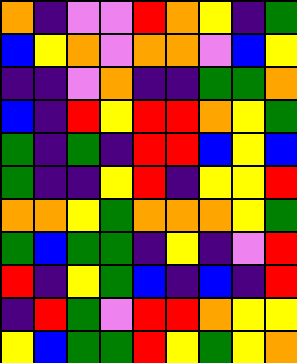[["orange", "indigo", "violet", "violet", "red", "orange", "yellow", "indigo", "green"], ["blue", "yellow", "orange", "violet", "orange", "orange", "violet", "blue", "yellow"], ["indigo", "indigo", "violet", "orange", "indigo", "indigo", "green", "green", "orange"], ["blue", "indigo", "red", "yellow", "red", "red", "orange", "yellow", "green"], ["green", "indigo", "green", "indigo", "red", "red", "blue", "yellow", "blue"], ["green", "indigo", "indigo", "yellow", "red", "indigo", "yellow", "yellow", "red"], ["orange", "orange", "yellow", "green", "orange", "orange", "orange", "yellow", "green"], ["green", "blue", "green", "green", "indigo", "yellow", "indigo", "violet", "red"], ["red", "indigo", "yellow", "green", "blue", "indigo", "blue", "indigo", "red"], ["indigo", "red", "green", "violet", "red", "red", "orange", "yellow", "yellow"], ["yellow", "blue", "green", "green", "red", "yellow", "green", "yellow", "orange"]]